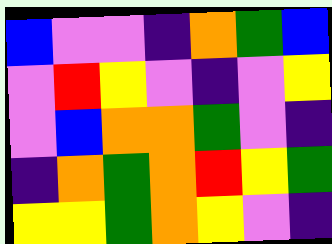[["blue", "violet", "violet", "indigo", "orange", "green", "blue"], ["violet", "red", "yellow", "violet", "indigo", "violet", "yellow"], ["violet", "blue", "orange", "orange", "green", "violet", "indigo"], ["indigo", "orange", "green", "orange", "red", "yellow", "green"], ["yellow", "yellow", "green", "orange", "yellow", "violet", "indigo"]]